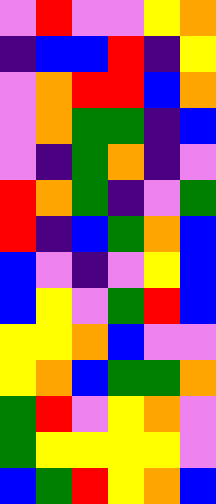[["violet", "red", "violet", "violet", "yellow", "orange"], ["indigo", "blue", "blue", "red", "indigo", "yellow"], ["violet", "orange", "red", "red", "blue", "orange"], ["violet", "orange", "green", "green", "indigo", "blue"], ["violet", "indigo", "green", "orange", "indigo", "violet"], ["red", "orange", "green", "indigo", "violet", "green"], ["red", "indigo", "blue", "green", "orange", "blue"], ["blue", "violet", "indigo", "violet", "yellow", "blue"], ["blue", "yellow", "violet", "green", "red", "blue"], ["yellow", "yellow", "orange", "blue", "violet", "violet"], ["yellow", "orange", "blue", "green", "green", "orange"], ["green", "red", "violet", "yellow", "orange", "violet"], ["green", "yellow", "yellow", "yellow", "yellow", "violet"], ["blue", "green", "red", "yellow", "orange", "blue"]]